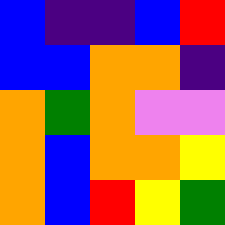[["blue", "indigo", "indigo", "blue", "red"], ["blue", "blue", "orange", "orange", "indigo"], ["orange", "green", "orange", "violet", "violet"], ["orange", "blue", "orange", "orange", "yellow"], ["orange", "blue", "red", "yellow", "green"]]